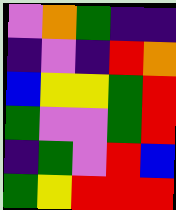[["violet", "orange", "green", "indigo", "indigo"], ["indigo", "violet", "indigo", "red", "orange"], ["blue", "yellow", "yellow", "green", "red"], ["green", "violet", "violet", "green", "red"], ["indigo", "green", "violet", "red", "blue"], ["green", "yellow", "red", "red", "red"]]